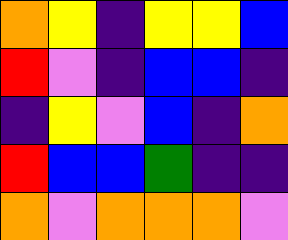[["orange", "yellow", "indigo", "yellow", "yellow", "blue"], ["red", "violet", "indigo", "blue", "blue", "indigo"], ["indigo", "yellow", "violet", "blue", "indigo", "orange"], ["red", "blue", "blue", "green", "indigo", "indigo"], ["orange", "violet", "orange", "orange", "orange", "violet"]]